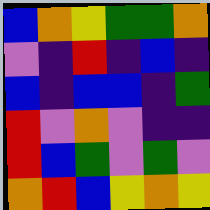[["blue", "orange", "yellow", "green", "green", "orange"], ["violet", "indigo", "red", "indigo", "blue", "indigo"], ["blue", "indigo", "blue", "blue", "indigo", "green"], ["red", "violet", "orange", "violet", "indigo", "indigo"], ["red", "blue", "green", "violet", "green", "violet"], ["orange", "red", "blue", "yellow", "orange", "yellow"]]